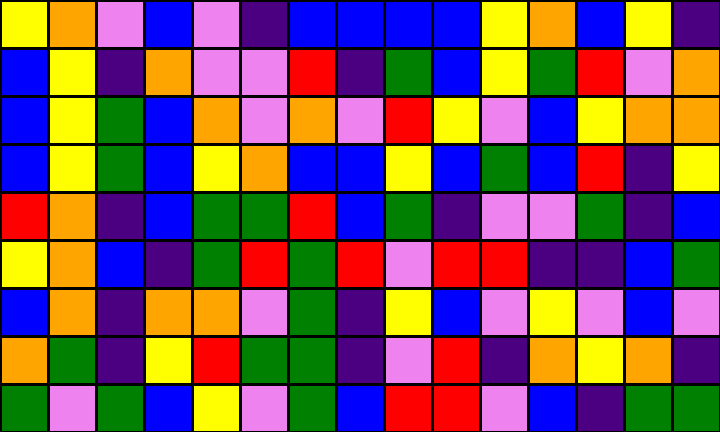[["yellow", "orange", "violet", "blue", "violet", "indigo", "blue", "blue", "blue", "blue", "yellow", "orange", "blue", "yellow", "indigo"], ["blue", "yellow", "indigo", "orange", "violet", "violet", "red", "indigo", "green", "blue", "yellow", "green", "red", "violet", "orange"], ["blue", "yellow", "green", "blue", "orange", "violet", "orange", "violet", "red", "yellow", "violet", "blue", "yellow", "orange", "orange"], ["blue", "yellow", "green", "blue", "yellow", "orange", "blue", "blue", "yellow", "blue", "green", "blue", "red", "indigo", "yellow"], ["red", "orange", "indigo", "blue", "green", "green", "red", "blue", "green", "indigo", "violet", "violet", "green", "indigo", "blue"], ["yellow", "orange", "blue", "indigo", "green", "red", "green", "red", "violet", "red", "red", "indigo", "indigo", "blue", "green"], ["blue", "orange", "indigo", "orange", "orange", "violet", "green", "indigo", "yellow", "blue", "violet", "yellow", "violet", "blue", "violet"], ["orange", "green", "indigo", "yellow", "red", "green", "green", "indigo", "violet", "red", "indigo", "orange", "yellow", "orange", "indigo"], ["green", "violet", "green", "blue", "yellow", "violet", "green", "blue", "red", "red", "violet", "blue", "indigo", "green", "green"]]